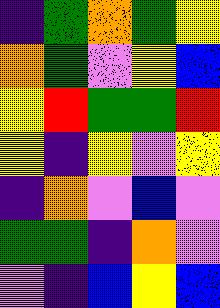[["indigo", "green", "orange", "green", "yellow"], ["orange", "green", "violet", "yellow", "blue"], ["yellow", "red", "green", "green", "red"], ["yellow", "indigo", "yellow", "violet", "yellow"], ["indigo", "orange", "violet", "blue", "violet"], ["green", "green", "indigo", "orange", "violet"], ["violet", "indigo", "blue", "yellow", "blue"]]